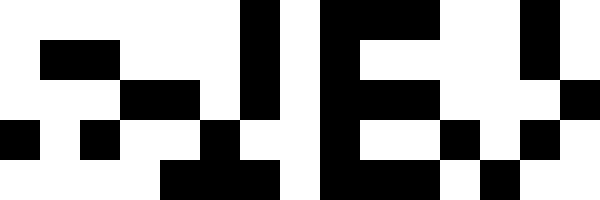[["white", "white", "white", "white", "white", "white", "black", "white", "black", "black", "black", "white", "white", "black", "white"], ["white", "black", "black", "white", "white", "white", "black", "white", "black", "white", "white", "white", "white", "black", "white"], ["white", "white", "white", "black", "black", "white", "black", "white", "black", "black", "black", "white", "white", "white", "black"], ["black", "white", "black", "white", "white", "black", "white", "white", "black", "white", "white", "black", "white", "black", "white"], ["white", "white", "white", "white", "black", "black", "black", "white", "black", "black", "black", "white", "black", "white", "white"]]